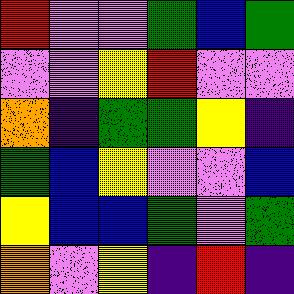[["red", "violet", "violet", "green", "blue", "green"], ["violet", "violet", "yellow", "red", "violet", "violet"], ["orange", "indigo", "green", "green", "yellow", "indigo"], ["green", "blue", "yellow", "violet", "violet", "blue"], ["yellow", "blue", "blue", "green", "violet", "green"], ["orange", "violet", "yellow", "indigo", "red", "indigo"]]